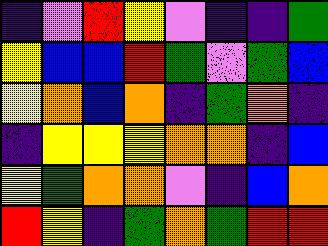[["indigo", "violet", "red", "yellow", "violet", "indigo", "indigo", "green"], ["yellow", "blue", "blue", "red", "green", "violet", "green", "blue"], ["yellow", "orange", "blue", "orange", "indigo", "green", "orange", "indigo"], ["indigo", "yellow", "yellow", "yellow", "orange", "orange", "indigo", "blue"], ["yellow", "green", "orange", "orange", "violet", "indigo", "blue", "orange"], ["red", "yellow", "indigo", "green", "orange", "green", "red", "red"]]